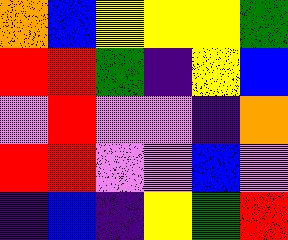[["orange", "blue", "yellow", "yellow", "yellow", "green"], ["red", "red", "green", "indigo", "yellow", "blue"], ["violet", "red", "violet", "violet", "indigo", "orange"], ["red", "red", "violet", "violet", "blue", "violet"], ["indigo", "blue", "indigo", "yellow", "green", "red"]]